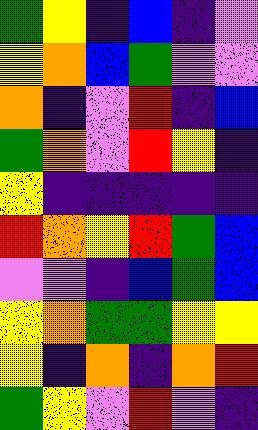[["green", "yellow", "indigo", "blue", "indigo", "violet"], ["yellow", "orange", "blue", "green", "violet", "violet"], ["orange", "indigo", "violet", "red", "indigo", "blue"], ["green", "orange", "violet", "red", "yellow", "indigo"], ["yellow", "indigo", "indigo", "indigo", "indigo", "indigo"], ["red", "orange", "yellow", "red", "green", "blue"], ["violet", "violet", "indigo", "blue", "green", "blue"], ["yellow", "orange", "green", "green", "yellow", "yellow"], ["yellow", "indigo", "orange", "indigo", "orange", "red"], ["green", "yellow", "violet", "red", "violet", "indigo"]]